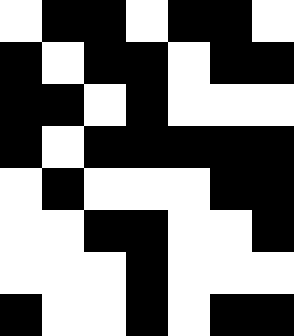[["white", "black", "black", "white", "black", "black", "white"], ["black", "white", "black", "black", "white", "black", "black"], ["black", "black", "white", "black", "white", "white", "white"], ["black", "white", "black", "black", "black", "black", "black"], ["white", "black", "white", "white", "white", "black", "black"], ["white", "white", "black", "black", "white", "white", "black"], ["white", "white", "white", "black", "white", "white", "white"], ["black", "white", "white", "black", "white", "black", "black"]]